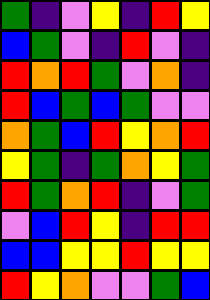[["green", "indigo", "violet", "yellow", "indigo", "red", "yellow"], ["blue", "green", "violet", "indigo", "red", "violet", "indigo"], ["red", "orange", "red", "green", "violet", "orange", "indigo"], ["red", "blue", "green", "blue", "green", "violet", "violet"], ["orange", "green", "blue", "red", "yellow", "orange", "red"], ["yellow", "green", "indigo", "green", "orange", "yellow", "green"], ["red", "green", "orange", "red", "indigo", "violet", "green"], ["violet", "blue", "red", "yellow", "indigo", "red", "red"], ["blue", "blue", "yellow", "yellow", "red", "yellow", "yellow"], ["red", "yellow", "orange", "violet", "violet", "green", "blue"]]